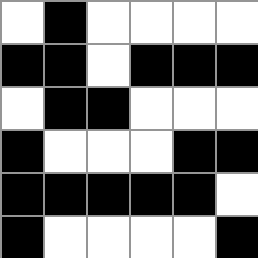[["white", "black", "white", "white", "white", "white"], ["black", "black", "white", "black", "black", "black"], ["white", "black", "black", "white", "white", "white"], ["black", "white", "white", "white", "black", "black"], ["black", "black", "black", "black", "black", "white"], ["black", "white", "white", "white", "white", "black"]]